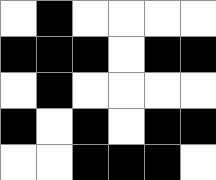[["white", "black", "white", "white", "white", "white"], ["black", "black", "black", "white", "black", "black"], ["white", "black", "white", "white", "white", "white"], ["black", "white", "black", "white", "black", "black"], ["white", "white", "black", "black", "black", "white"]]